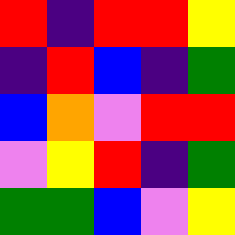[["red", "indigo", "red", "red", "yellow"], ["indigo", "red", "blue", "indigo", "green"], ["blue", "orange", "violet", "red", "red"], ["violet", "yellow", "red", "indigo", "green"], ["green", "green", "blue", "violet", "yellow"]]